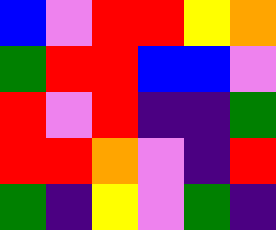[["blue", "violet", "red", "red", "yellow", "orange"], ["green", "red", "red", "blue", "blue", "violet"], ["red", "violet", "red", "indigo", "indigo", "green"], ["red", "red", "orange", "violet", "indigo", "red"], ["green", "indigo", "yellow", "violet", "green", "indigo"]]